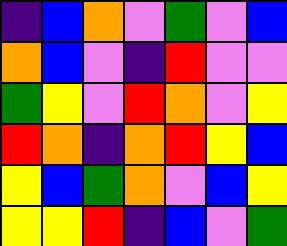[["indigo", "blue", "orange", "violet", "green", "violet", "blue"], ["orange", "blue", "violet", "indigo", "red", "violet", "violet"], ["green", "yellow", "violet", "red", "orange", "violet", "yellow"], ["red", "orange", "indigo", "orange", "red", "yellow", "blue"], ["yellow", "blue", "green", "orange", "violet", "blue", "yellow"], ["yellow", "yellow", "red", "indigo", "blue", "violet", "green"]]